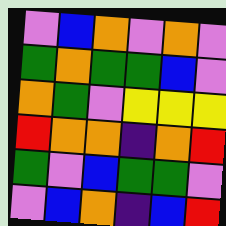[["violet", "blue", "orange", "violet", "orange", "violet"], ["green", "orange", "green", "green", "blue", "violet"], ["orange", "green", "violet", "yellow", "yellow", "yellow"], ["red", "orange", "orange", "indigo", "orange", "red"], ["green", "violet", "blue", "green", "green", "violet"], ["violet", "blue", "orange", "indigo", "blue", "red"]]